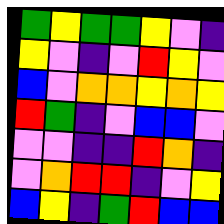[["green", "yellow", "green", "green", "yellow", "violet", "indigo"], ["yellow", "violet", "indigo", "violet", "red", "yellow", "violet"], ["blue", "violet", "orange", "orange", "yellow", "orange", "yellow"], ["red", "green", "indigo", "violet", "blue", "blue", "violet"], ["violet", "violet", "indigo", "indigo", "red", "orange", "indigo"], ["violet", "orange", "red", "red", "indigo", "violet", "yellow"], ["blue", "yellow", "indigo", "green", "red", "blue", "blue"]]